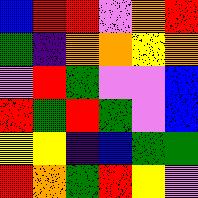[["blue", "red", "red", "violet", "orange", "red"], ["green", "indigo", "orange", "orange", "yellow", "orange"], ["violet", "red", "green", "violet", "violet", "blue"], ["red", "green", "red", "green", "violet", "blue"], ["yellow", "yellow", "indigo", "blue", "green", "green"], ["red", "orange", "green", "red", "yellow", "violet"]]